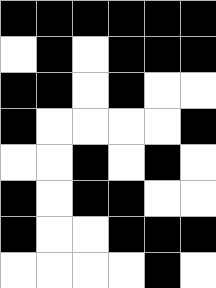[["black", "black", "black", "black", "black", "black"], ["white", "black", "white", "black", "black", "black"], ["black", "black", "white", "black", "white", "white"], ["black", "white", "white", "white", "white", "black"], ["white", "white", "black", "white", "black", "white"], ["black", "white", "black", "black", "white", "white"], ["black", "white", "white", "black", "black", "black"], ["white", "white", "white", "white", "black", "white"]]